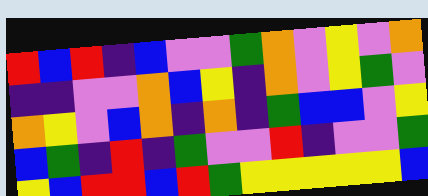[["red", "blue", "red", "indigo", "blue", "violet", "violet", "green", "orange", "violet", "yellow", "violet", "orange"], ["indigo", "indigo", "violet", "violet", "orange", "blue", "yellow", "indigo", "orange", "violet", "yellow", "green", "violet"], ["orange", "yellow", "violet", "blue", "orange", "indigo", "orange", "indigo", "green", "blue", "blue", "violet", "yellow"], ["blue", "green", "indigo", "red", "indigo", "green", "violet", "violet", "red", "indigo", "violet", "violet", "green"], ["yellow", "blue", "red", "red", "blue", "red", "green", "yellow", "yellow", "yellow", "yellow", "yellow", "blue"]]